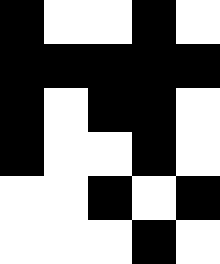[["black", "white", "white", "black", "white"], ["black", "black", "black", "black", "black"], ["black", "white", "black", "black", "white"], ["black", "white", "white", "black", "white"], ["white", "white", "black", "white", "black"], ["white", "white", "white", "black", "white"]]